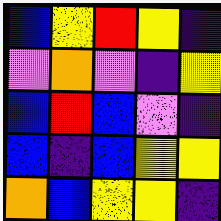[["blue", "yellow", "red", "yellow", "indigo"], ["violet", "orange", "violet", "indigo", "yellow"], ["blue", "red", "blue", "violet", "indigo"], ["blue", "indigo", "blue", "yellow", "yellow"], ["orange", "blue", "yellow", "yellow", "indigo"]]